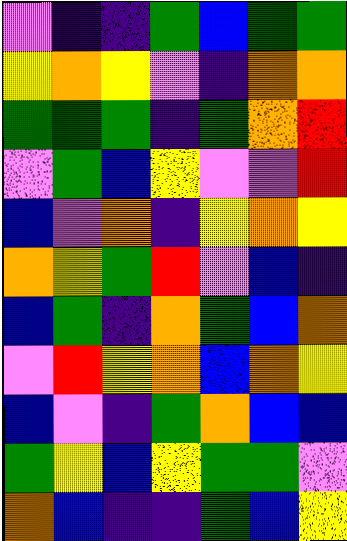[["violet", "indigo", "indigo", "green", "blue", "green", "green"], ["yellow", "orange", "yellow", "violet", "indigo", "orange", "orange"], ["green", "green", "green", "indigo", "green", "orange", "red"], ["violet", "green", "blue", "yellow", "violet", "violet", "red"], ["blue", "violet", "orange", "indigo", "yellow", "orange", "yellow"], ["orange", "yellow", "green", "red", "violet", "blue", "indigo"], ["blue", "green", "indigo", "orange", "green", "blue", "orange"], ["violet", "red", "yellow", "orange", "blue", "orange", "yellow"], ["blue", "violet", "indigo", "green", "orange", "blue", "blue"], ["green", "yellow", "blue", "yellow", "green", "green", "violet"], ["orange", "blue", "indigo", "indigo", "green", "blue", "yellow"]]